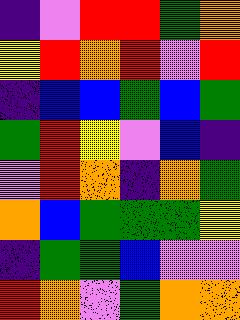[["indigo", "violet", "red", "red", "green", "orange"], ["yellow", "red", "orange", "red", "violet", "red"], ["indigo", "blue", "blue", "green", "blue", "green"], ["green", "red", "yellow", "violet", "blue", "indigo"], ["violet", "red", "orange", "indigo", "orange", "green"], ["orange", "blue", "green", "green", "green", "yellow"], ["indigo", "green", "green", "blue", "violet", "violet"], ["red", "orange", "violet", "green", "orange", "orange"]]